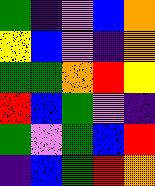[["green", "indigo", "violet", "blue", "orange"], ["yellow", "blue", "violet", "indigo", "orange"], ["green", "green", "orange", "red", "yellow"], ["red", "blue", "green", "violet", "indigo"], ["green", "violet", "green", "blue", "red"], ["indigo", "blue", "green", "red", "orange"]]